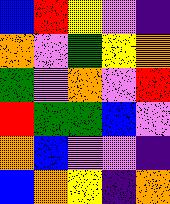[["blue", "red", "yellow", "violet", "indigo"], ["orange", "violet", "green", "yellow", "orange"], ["green", "violet", "orange", "violet", "red"], ["red", "green", "green", "blue", "violet"], ["orange", "blue", "violet", "violet", "indigo"], ["blue", "orange", "yellow", "indigo", "orange"]]